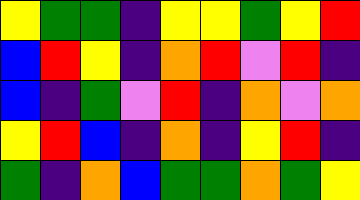[["yellow", "green", "green", "indigo", "yellow", "yellow", "green", "yellow", "red"], ["blue", "red", "yellow", "indigo", "orange", "red", "violet", "red", "indigo"], ["blue", "indigo", "green", "violet", "red", "indigo", "orange", "violet", "orange"], ["yellow", "red", "blue", "indigo", "orange", "indigo", "yellow", "red", "indigo"], ["green", "indigo", "orange", "blue", "green", "green", "orange", "green", "yellow"]]